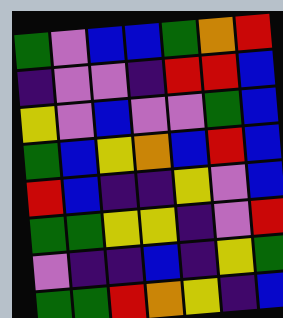[["green", "violet", "blue", "blue", "green", "orange", "red"], ["indigo", "violet", "violet", "indigo", "red", "red", "blue"], ["yellow", "violet", "blue", "violet", "violet", "green", "blue"], ["green", "blue", "yellow", "orange", "blue", "red", "blue"], ["red", "blue", "indigo", "indigo", "yellow", "violet", "blue"], ["green", "green", "yellow", "yellow", "indigo", "violet", "red"], ["violet", "indigo", "indigo", "blue", "indigo", "yellow", "green"], ["green", "green", "red", "orange", "yellow", "indigo", "blue"]]